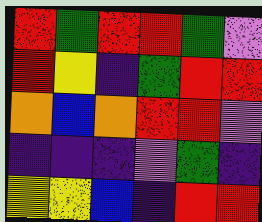[["red", "green", "red", "red", "green", "violet"], ["red", "yellow", "indigo", "green", "red", "red"], ["orange", "blue", "orange", "red", "red", "violet"], ["indigo", "indigo", "indigo", "violet", "green", "indigo"], ["yellow", "yellow", "blue", "indigo", "red", "red"]]